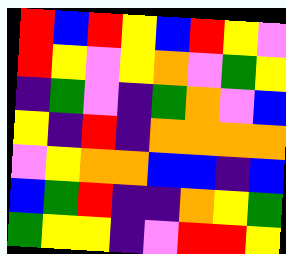[["red", "blue", "red", "yellow", "blue", "red", "yellow", "violet"], ["red", "yellow", "violet", "yellow", "orange", "violet", "green", "yellow"], ["indigo", "green", "violet", "indigo", "green", "orange", "violet", "blue"], ["yellow", "indigo", "red", "indigo", "orange", "orange", "orange", "orange"], ["violet", "yellow", "orange", "orange", "blue", "blue", "indigo", "blue"], ["blue", "green", "red", "indigo", "indigo", "orange", "yellow", "green"], ["green", "yellow", "yellow", "indigo", "violet", "red", "red", "yellow"]]